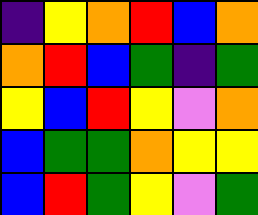[["indigo", "yellow", "orange", "red", "blue", "orange"], ["orange", "red", "blue", "green", "indigo", "green"], ["yellow", "blue", "red", "yellow", "violet", "orange"], ["blue", "green", "green", "orange", "yellow", "yellow"], ["blue", "red", "green", "yellow", "violet", "green"]]